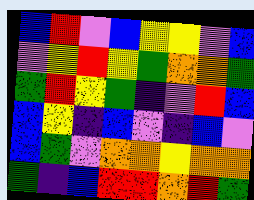[["blue", "red", "violet", "blue", "yellow", "yellow", "violet", "blue"], ["violet", "yellow", "red", "yellow", "green", "orange", "orange", "green"], ["green", "red", "yellow", "green", "indigo", "violet", "red", "blue"], ["blue", "yellow", "indigo", "blue", "violet", "indigo", "blue", "violet"], ["blue", "green", "violet", "orange", "orange", "yellow", "orange", "orange"], ["green", "indigo", "blue", "red", "red", "orange", "red", "green"]]